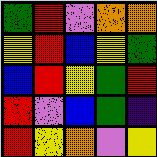[["green", "red", "violet", "orange", "orange"], ["yellow", "red", "blue", "yellow", "green"], ["blue", "red", "yellow", "green", "red"], ["red", "violet", "blue", "green", "indigo"], ["red", "yellow", "orange", "violet", "yellow"]]